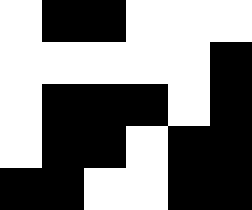[["white", "black", "black", "white", "white", "white"], ["white", "white", "white", "white", "white", "black"], ["white", "black", "black", "black", "white", "black"], ["white", "black", "black", "white", "black", "black"], ["black", "black", "white", "white", "black", "black"]]